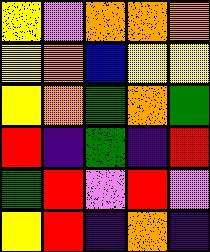[["yellow", "violet", "orange", "orange", "orange"], ["yellow", "orange", "blue", "yellow", "yellow"], ["yellow", "orange", "green", "orange", "green"], ["red", "indigo", "green", "indigo", "red"], ["green", "red", "violet", "red", "violet"], ["yellow", "red", "indigo", "orange", "indigo"]]